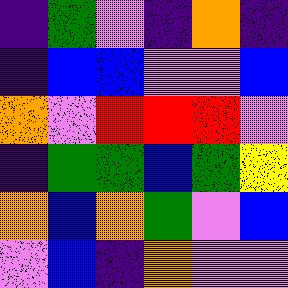[["indigo", "green", "violet", "indigo", "orange", "indigo"], ["indigo", "blue", "blue", "violet", "violet", "blue"], ["orange", "violet", "red", "red", "red", "violet"], ["indigo", "green", "green", "blue", "green", "yellow"], ["orange", "blue", "orange", "green", "violet", "blue"], ["violet", "blue", "indigo", "orange", "violet", "violet"]]